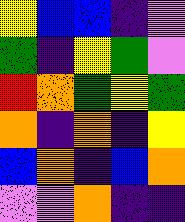[["yellow", "blue", "blue", "indigo", "violet"], ["green", "indigo", "yellow", "green", "violet"], ["red", "orange", "green", "yellow", "green"], ["orange", "indigo", "orange", "indigo", "yellow"], ["blue", "orange", "indigo", "blue", "orange"], ["violet", "violet", "orange", "indigo", "indigo"]]